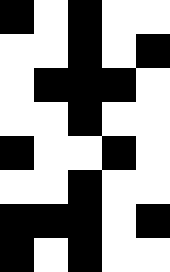[["black", "white", "black", "white", "white"], ["white", "white", "black", "white", "black"], ["white", "black", "black", "black", "white"], ["white", "white", "black", "white", "white"], ["black", "white", "white", "black", "white"], ["white", "white", "black", "white", "white"], ["black", "black", "black", "white", "black"], ["black", "white", "black", "white", "white"]]